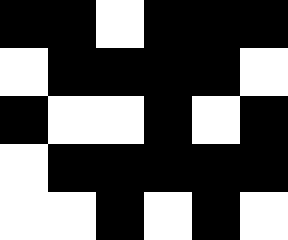[["black", "black", "white", "black", "black", "black"], ["white", "black", "black", "black", "black", "white"], ["black", "white", "white", "black", "white", "black"], ["white", "black", "black", "black", "black", "black"], ["white", "white", "black", "white", "black", "white"]]